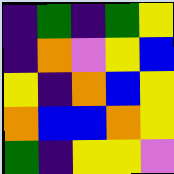[["indigo", "green", "indigo", "green", "yellow"], ["indigo", "orange", "violet", "yellow", "blue"], ["yellow", "indigo", "orange", "blue", "yellow"], ["orange", "blue", "blue", "orange", "yellow"], ["green", "indigo", "yellow", "yellow", "violet"]]